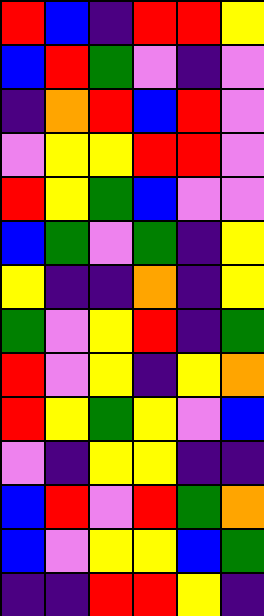[["red", "blue", "indigo", "red", "red", "yellow"], ["blue", "red", "green", "violet", "indigo", "violet"], ["indigo", "orange", "red", "blue", "red", "violet"], ["violet", "yellow", "yellow", "red", "red", "violet"], ["red", "yellow", "green", "blue", "violet", "violet"], ["blue", "green", "violet", "green", "indigo", "yellow"], ["yellow", "indigo", "indigo", "orange", "indigo", "yellow"], ["green", "violet", "yellow", "red", "indigo", "green"], ["red", "violet", "yellow", "indigo", "yellow", "orange"], ["red", "yellow", "green", "yellow", "violet", "blue"], ["violet", "indigo", "yellow", "yellow", "indigo", "indigo"], ["blue", "red", "violet", "red", "green", "orange"], ["blue", "violet", "yellow", "yellow", "blue", "green"], ["indigo", "indigo", "red", "red", "yellow", "indigo"]]